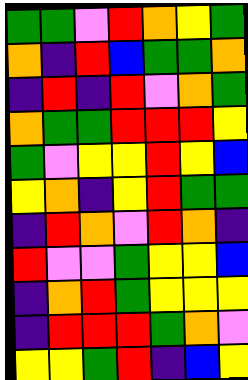[["green", "green", "violet", "red", "orange", "yellow", "green"], ["orange", "indigo", "red", "blue", "green", "green", "orange"], ["indigo", "red", "indigo", "red", "violet", "orange", "green"], ["orange", "green", "green", "red", "red", "red", "yellow"], ["green", "violet", "yellow", "yellow", "red", "yellow", "blue"], ["yellow", "orange", "indigo", "yellow", "red", "green", "green"], ["indigo", "red", "orange", "violet", "red", "orange", "indigo"], ["red", "violet", "violet", "green", "yellow", "yellow", "blue"], ["indigo", "orange", "red", "green", "yellow", "yellow", "yellow"], ["indigo", "red", "red", "red", "green", "orange", "violet"], ["yellow", "yellow", "green", "red", "indigo", "blue", "yellow"]]